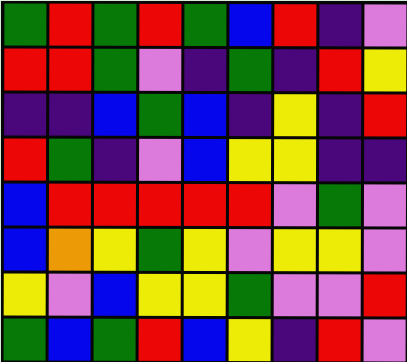[["green", "red", "green", "red", "green", "blue", "red", "indigo", "violet"], ["red", "red", "green", "violet", "indigo", "green", "indigo", "red", "yellow"], ["indigo", "indigo", "blue", "green", "blue", "indigo", "yellow", "indigo", "red"], ["red", "green", "indigo", "violet", "blue", "yellow", "yellow", "indigo", "indigo"], ["blue", "red", "red", "red", "red", "red", "violet", "green", "violet"], ["blue", "orange", "yellow", "green", "yellow", "violet", "yellow", "yellow", "violet"], ["yellow", "violet", "blue", "yellow", "yellow", "green", "violet", "violet", "red"], ["green", "blue", "green", "red", "blue", "yellow", "indigo", "red", "violet"]]